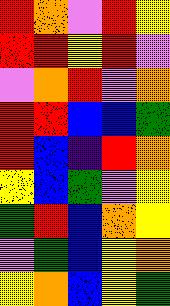[["red", "orange", "violet", "red", "yellow"], ["red", "red", "yellow", "red", "violet"], ["violet", "orange", "red", "violet", "orange"], ["red", "red", "blue", "blue", "green"], ["red", "blue", "indigo", "red", "orange"], ["yellow", "blue", "green", "violet", "yellow"], ["green", "red", "blue", "orange", "yellow"], ["violet", "green", "blue", "yellow", "orange"], ["yellow", "orange", "blue", "yellow", "green"]]